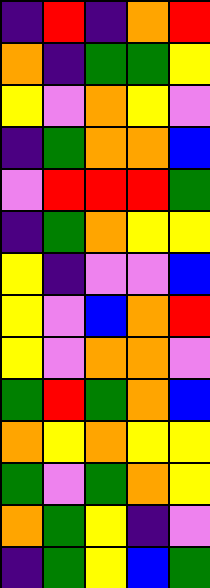[["indigo", "red", "indigo", "orange", "red"], ["orange", "indigo", "green", "green", "yellow"], ["yellow", "violet", "orange", "yellow", "violet"], ["indigo", "green", "orange", "orange", "blue"], ["violet", "red", "red", "red", "green"], ["indigo", "green", "orange", "yellow", "yellow"], ["yellow", "indigo", "violet", "violet", "blue"], ["yellow", "violet", "blue", "orange", "red"], ["yellow", "violet", "orange", "orange", "violet"], ["green", "red", "green", "orange", "blue"], ["orange", "yellow", "orange", "yellow", "yellow"], ["green", "violet", "green", "orange", "yellow"], ["orange", "green", "yellow", "indigo", "violet"], ["indigo", "green", "yellow", "blue", "green"]]